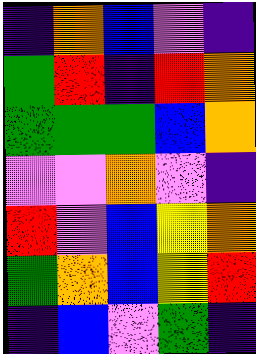[["indigo", "orange", "blue", "violet", "indigo"], ["green", "red", "indigo", "red", "orange"], ["green", "green", "green", "blue", "orange"], ["violet", "violet", "orange", "violet", "indigo"], ["red", "violet", "blue", "yellow", "orange"], ["green", "orange", "blue", "yellow", "red"], ["indigo", "blue", "violet", "green", "indigo"]]